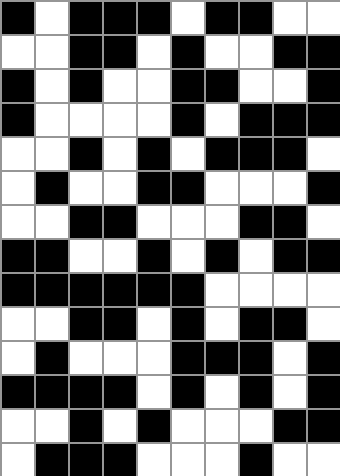[["black", "white", "black", "black", "black", "white", "black", "black", "white", "white"], ["white", "white", "black", "black", "white", "black", "white", "white", "black", "black"], ["black", "white", "black", "white", "white", "black", "black", "white", "white", "black"], ["black", "white", "white", "white", "white", "black", "white", "black", "black", "black"], ["white", "white", "black", "white", "black", "white", "black", "black", "black", "white"], ["white", "black", "white", "white", "black", "black", "white", "white", "white", "black"], ["white", "white", "black", "black", "white", "white", "white", "black", "black", "white"], ["black", "black", "white", "white", "black", "white", "black", "white", "black", "black"], ["black", "black", "black", "black", "black", "black", "white", "white", "white", "white"], ["white", "white", "black", "black", "white", "black", "white", "black", "black", "white"], ["white", "black", "white", "white", "white", "black", "black", "black", "white", "black"], ["black", "black", "black", "black", "white", "black", "white", "black", "white", "black"], ["white", "white", "black", "white", "black", "white", "white", "white", "black", "black"], ["white", "black", "black", "black", "white", "white", "white", "black", "white", "white"]]